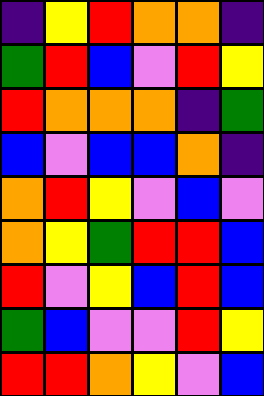[["indigo", "yellow", "red", "orange", "orange", "indigo"], ["green", "red", "blue", "violet", "red", "yellow"], ["red", "orange", "orange", "orange", "indigo", "green"], ["blue", "violet", "blue", "blue", "orange", "indigo"], ["orange", "red", "yellow", "violet", "blue", "violet"], ["orange", "yellow", "green", "red", "red", "blue"], ["red", "violet", "yellow", "blue", "red", "blue"], ["green", "blue", "violet", "violet", "red", "yellow"], ["red", "red", "orange", "yellow", "violet", "blue"]]